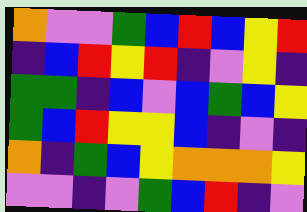[["orange", "violet", "violet", "green", "blue", "red", "blue", "yellow", "red"], ["indigo", "blue", "red", "yellow", "red", "indigo", "violet", "yellow", "indigo"], ["green", "green", "indigo", "blue", "violet", "blue", "green", "blue", "yellow"], ["green", "blue", "red", "yellow", "yellow", "blue", "indigo", "violet", "indigo"], ["orange", "indigo", "green", "blue", "yellow", "orange", "orange", "orange", "yellow"], ["violet", "violet", "indigo", "violet", "green", "blue", "red", "indigo", "violet"]]